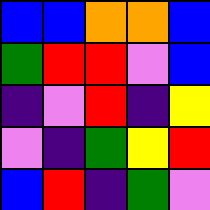[["blue", "blue", "orange", "orange", "blue"], ["green", "red", "red", "violet", "blue"], ["indigo", "violet", "red", "indigo", "yellow"], ["violet", "indigo", "green", "yellow", "red"], ["blue", "red", "indigo", "green", "violet"]]